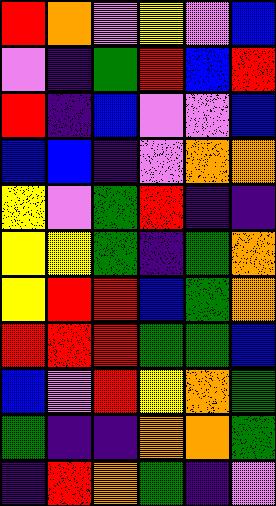[["red", "orange", "violet", "yellow", "violet", "blue"], ["violet", "indigo", "green", "red", "blue", "red"], ["red", "indigo", "blue", "violet", "violet", "blue"], ["blue", "blue", "indigo", "violet", "orange", "orange"], ["yellow", "violet", "green", "red", "indigo", "indigo"], ["yellow", "yellow", "green", "indigo", "green", "orange"], ["yellow", "red", "red", "blue", "green", "orange"], ["red", "red", "red", "green", "green", "blue"], ["blue", "violet", "red", "yellow", "orange", "green"], ["green", "indigo", "indigo", "orange", "orange", "green"], ["indigo", "red", "orange", "green", "indigo", "violet"]]